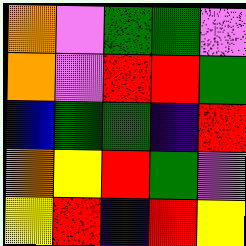[["orange", "violet", "green", "green", "violet"], ["orange", "violet", "red", "red", "green"], ["blue", "green", "green", "indigo", "red"], ["orange", "yellow", "red", "green", "violet"], ["yellow", "red", "indigo", "red", "yellow"]]